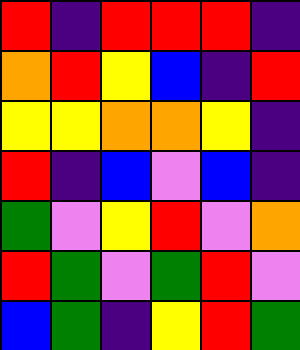[["red", "indigo", "red", "red", "red", "indigo"], ["orange", "red", "yellow", "blue", "indigo", "red"], ["yellow", "yellow", "orange", "orange", "yellow", "indigo"], ["red", "indigo", "blue", "violet", "blue", "indigo"], ["green", "violet", "yellow", "red", "violet", "orange"], ["red", "green", "violet", "green", "red", "violet"], ["blue", "green", "indigo", "yellow", "red", "green"]]